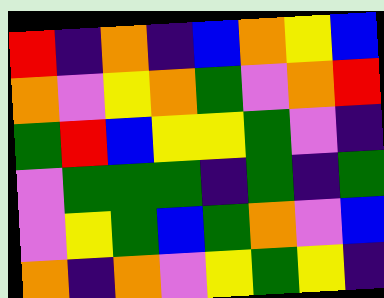[["red", "indigo", "orange", "indigo", "blue", "orange", "yellow", "blue"], ["orange", "violet", "yellow", "orange", "green", "violet", "orange", "red"], ["green", "red", "blue", "yellow", "yellow", "green", "violet", "indigo"], ["violet", "green", "green", "green", "indigo", "green", "indigo", "green"], ["violet", "yellow", "green", "blue", "green", "orange", "violet", "blue"], ["orange", "indigo", "orange", "violet", "yellow", "green", "yellow", "indigo"]]